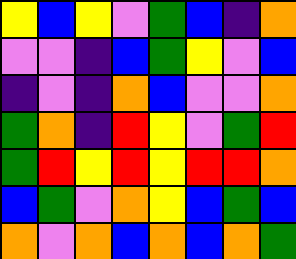[["yellow", "blue", "yellow", "violet", "green", "blue", "indigo", "orange"], ["violet", "violet", "indigo", "blue", "green", "yellow", "violet", "blue"], ["indigo", "violet", "indigo", "orange", "blue", "violet", "violet", "orange"], ["green", "orange", "indigo", "red", "yellow", "violet", "green", "red"], ["green", "red", "yellow", "red", "yellow", "red", "red", "orange"], ["blue", "green", "violet", "orange", "yellow", "blue", "green", "blue"], ["orange", "violet", "orange", "blue", "orange", "blue", "orange", "green"]]